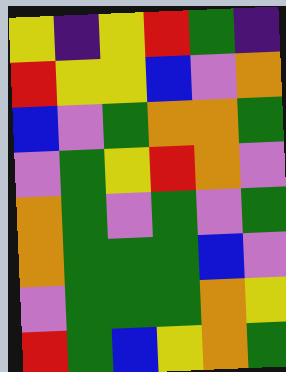[["yellow", "indigo", "yellow", "red", "green", "indigo"], ["red", "yellow", "yellow", "blue", "violet", "orange"], ["blue", "violet", "green", "orange", "orange", "green"], ["violet", "green", "yellow", "red", "orange", "violet"], ["orange", "green", "violet", "green", "violet", "green"], ["orange", "green", "green", "green", "blue", "violet"], ["violet", "green", "green", "green", "orange", "yellow"], ["red", "green", "blue", "yellow", "orange", "green"]]